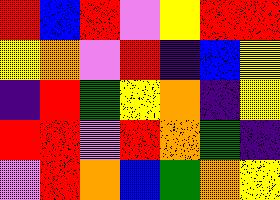[["red", "blue", "red", "violet", "yellow", "red", "red"], ["yellow", "orange", "violet", "red", "indigo", "blue", "yellow"], ["indigo", "red", "green", "yellow", "orange", "indigo", "yellow"], ["red", "red", "violet", "red", "orange", "green", "indigo"], ["violet", "red", "orange", "blue", "green", "orange", "yellow"]]